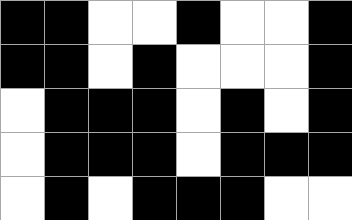[["black", "black", "white", "white", "black", "white", "white", "black"], ["black", "black", "white", "black", "white", "white", "white", "black"], ["white", "black", "black", "black", "white", "black", "white", "black"], ["white", "black", "black", "black", "white", "black", "black", "black"], ["white", "black", "white", "black", "black", "black", "white", "white"]]